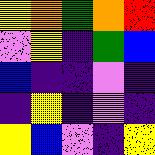[["yellow", "orange", "green", "orange", "red"], ["violet", "yellow", "indigo", "green", "blue"], ["blue", "indigo", "indigo", "violet", "indigo"], ["indigo", "yellow", "indigo", "violet", "indigo"], ["yellow", "blue", "violet", "indigo", "yellow"]]